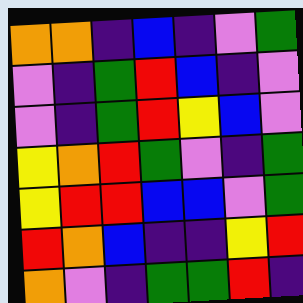[["orange", "orange", "indigo", "blue", "indigo", "violet", "green"], ["violet", "indigo", "green", "red", "blue", "indigo", "violet"], ["violet", "indigo", "green", "red", "yellow", "blue", "violet"], ["yellow", "orange", "red", "green", "violet", "indigo", "green"], ["yellow", "red", "red", "blue", "blue", "violet", "green"], ["red", "orange", "blue", "indigo", "indigo", "yellow", "red"], ["orange", "violet", "indigo", "green", "green", "red", "indigo"]]